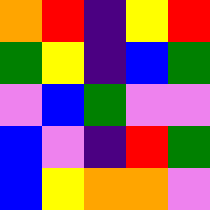[["orange", "red", "indigo", "yellow", "red"], ["green", "yellow", "indigo", "blue", "green"], ["violet", "blue", "green", "violet", "violet"], ["blue", "violet", "indigo", "red", "green"], ["blue", "yellow", "orange", "orange", "violet"]]